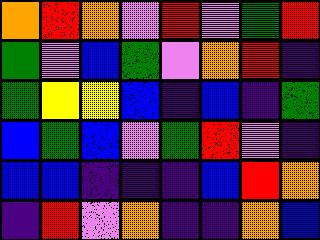[["orange", "red", "orange", "violet", "red", "violet", "green", "red"], ["green", "violet", "blue", "green", "violet", "orange", "red", "indigo"], ["green", "yellow", "yellow", "blue", "indigo", "blue", "indigo", "green"], ["blue", "green", "blue", "violet", "green", "red", "violet", "indigo"], ["blue", "blue", "indigo", "indigo", "indigo", "blue", "red", "orange"], ["indigo", "red", "violet", "orange", "indigo", "indigo", "orange", "blue"]]